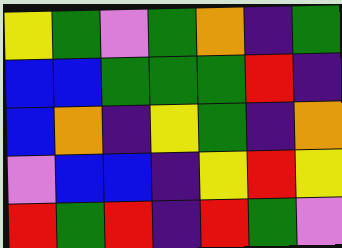[["yellow", "green", "violet", "green", "orange", "indigo", "green"], ["blue", "blue", "green", "green", "green", "red", "indigo"], ["blue", "orange", "indigo", "yellow", "green", "indigo", "orange"], ["violet", "blue", "blue", "indigo", "yellow", "red", "yellow"], ["red", "green", "red", "indigo", "red", "green", "violet"]]